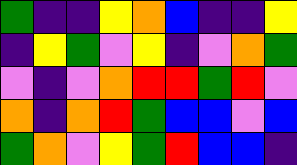[["green", "indigo", "indigo", "yellow", "orange", "blue", "indigo", "indigo", "yellow"], ["indigo", "yellow", "green", "violet", "yellow", "indigo", "violet", "orange", "green"], ["violet", "indigo", "violet", "orange", "red", "red", "green", "red", "violet"], ["orange", "indigo", "orange", "red", "green", "blue", "blue", "violet", "blue"], ["green", "orange", "violet", "yellow", "green", "red", "blue", "blue", "indigo"]]